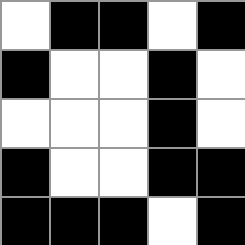[["white", "black", "black", "white", "black"], ["black", "white", "white", "black", "white"], ["white", "white", "white", "black", "white"], ["black", "white", "white", "black", "black"], ["black", "black", "black", "white", "black"]]